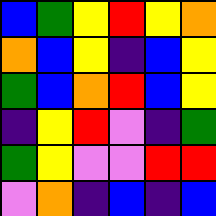[["blue", "green", "yellow", "red", "yellow", "orange"], ["orange", "blue", "yellow", "indigo", "blue", "yellow"], ["green", "blue", "orange", "red", "blue", "yellow"], ["indigo", "yellow", "red", "violet", "indigo", "green"], ["green", "yellow", "violet", "violet", "red", "red"], ["violet", "orange", "indigo", "blue", "indigo", "blue"]]